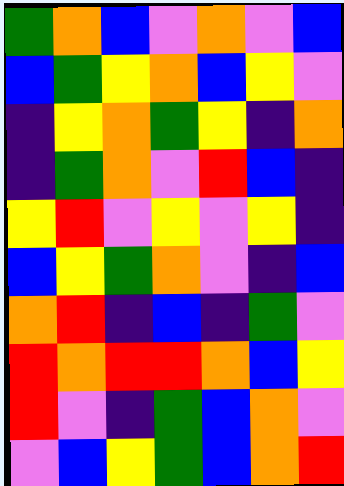[["green", "orange", "blue", "violet", "orange", "violet", "blue"], ["blue", "green", "yellow", "orange", "blue", "yellow", "violet"], ["indigo", "yellow", "orange", "green", "yellow", "indigo", "orange"], ["indigo", "green", "orange", "violet", "red", "blue", "indigo"], ["yellow", "red", "violet", "yellow", "violet", "yellow", "indigo"], ["blue", "yellow", "green", "orange", "violet", "indigo", "blue"], ["orange", "red", "indigo", "blue", "indigo", "green", "violet"], ["red", "orange", "red", "red", "orange", "blue", "yellow"], ["red", "violet", "indigo", "green", "blue", "orange", "violet"], ["violet", "blue", "yellow", "green", "blue", "orange", "red"]]